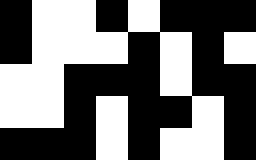[["black", "white", "white", "black", "white", "black", "black", "black"], ["black", "white", "white", "white", "black", "white", "black", "white"], ["white", "white", "black", "black", "black", "white", "black", "black"], ["white", "white", "black", "white", "black", "black", "white", "black"], ["black", "black", "black", "white", "black", "white", "white", "black"]]